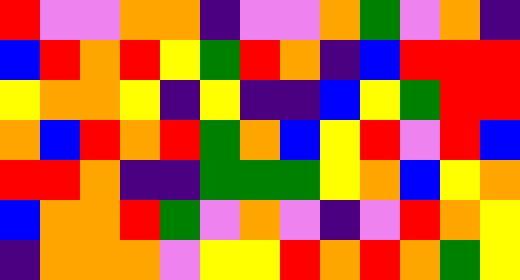[["red", "violet", "violet", "orange", "orange", "indigo", "violet", "violet", "orange", "green", "violet", "orange", "indigo"], ["blue", "red", "orange", "red", "yellow", "green", "red", "orange", "indigo", "blue", "red", "red", "red"], ["yellow", "orange", "orange", "yellow", "indigo", "yellow", "indigo", "indigo", "blue", "yellow", "green", "red", "red"], ["orange", "blue", "red", "orange", "red", "green", "orange", "blue", "yellow", "red", "violet", "red", "blue"], ["red", "red", "orange", "indigo", "indigo", "green", "green", "green", "yellow", "orange", "blue", "yellow", "orange"], ["blue", "orange", "orange", "red", "green", "violet", "orange", "violet", "indigo", "violet", "red", "orange", "yellow"], ["indigo", "orange", "orange", "orange", "violet", "yellow", "yellow", "red", "orange", "red", "orange", "green", "yellow"]]